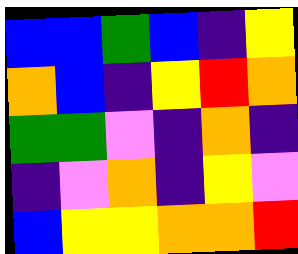[["blue", "blue", "green", "blue", "indigo", "yellow"], ["orange", "blue", "indigo", "yellow", "red", "orange"], ["green", "green", "violet", "indigo", "orange", "indigo"], ["indigo", "violet", "orange", "indigo", "yellow", "violet"], ["blue", "yellow", "yellow", "orange", "orange", "red"]]